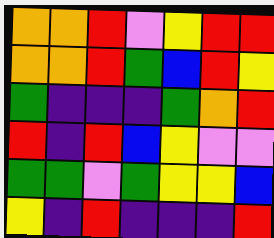[["orange", "orange", "red", "violet", "yellow", "red", "red"], ["orange", "orange", "red", "green", "blue", "red", "yellow"], ["green", "indigo", "indigo", "indigo", "green", "orange", "red"], ["red", "indigo", "red", "blue", "yellow", "violet", "violet"], ["green", "green", "violet", "green", "yellow", "yellow", "blue"], ["yellow", "indigo", "red", "indigo", "indigo", "indigo", "red"]]